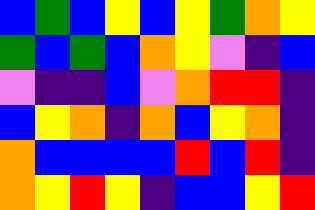[["blue", "green", "blue", "yellow", "blue", "yellow", "green", "orange", "yellow"], ["green", "blue", "green", "blue", "orange", "yellow", "violet", "indigo", "blue"], ["violet", "indigo", "indigo", "blue", "violet", "orange", "red", "red", "indigo"], ["blue", "yellow", "orange", "indigo", "orange", "blue", "yellow", "orange", "indigo"], ["orange", "blue", "blue", "blue", "blue", "red", "blue", "red", "indigo"], ["orange", "yellow", "red", "yellow", "indigo", "blue", "blue", "yellow", "red"]]